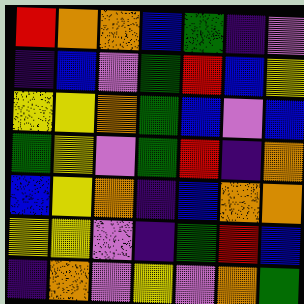[["red", "orange", "orange", "blue", "green", "indigo", "violet"], ["indigo", "blue", "violet", "green", "red", "blue", "yellow"], ["yellow", "yellow", "orange", "green", "blue", "violet", "blue"], ["green", "yellow", "violet", "green", "red", "indigo", "orange"], ["blue", "yellow", "orange", "indigo", "blue", "orange", "orange"], ["yellow", "yellow", "violet", "indigo", "green", "red", "blue"], ["indigo", "orange", "violet", "yellow", "violet", "orange", "green"]]